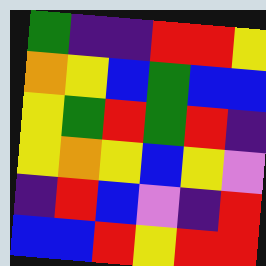[["green", "indigo", "indigo", "red", "red", "yellow"], ["orange", "yellow", "blue", "green", "blue", "blue"], ["yellow", "green", "red", "green", "red", "indigo"], ["yellow", "orange", "yellow", "blue", "yellow", "violet"], ["indigo", "red", "blue", "violet", "indigo", "red"], ["blue", "blue", "red", "yellow", "red", "red"]]